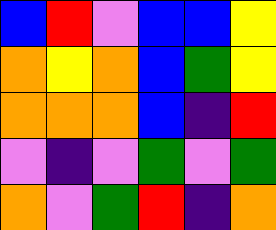[["blue", "red", "violet", "blue", "blue", "yellow"], ["orange", "yellow", "orange", "blue", "green", "yellow"], ["orange", "orange", "orange", "blue", "indigo", "red"], ["violet", "indigo", "violet", "green", "violet", "green"], ["orange", "violet", "green", "red", "indigo", "orange"]]